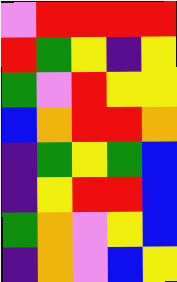[["violet", "red", "red", "red", "red"], ["red", "green", "yellow", "indigo", "yellow"], ["green", "violet", "red", "yellow", "yellow"], ["blue", "orange", "red", "red", "orange"], ["indigo", "green", "yellow", "green", "blue"], ["indigo", "yellow", "red", "red", "blue"], ["green", "orange", "violet", "yellow", "blue"], ["indigo", "orange", "violet", "blue", "yellow"]]